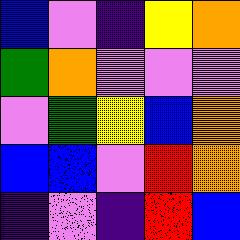[["blue", "violet", "indigo", "yellow", "orange"], ["green", "orange", "violet", "violet", "violet"], ["violet", "green", "yellow", "blue", "orange"], ["blue", "blue", "violet", "red", "orange"], ["indigo", "violet", "indigo", "red", "blue"]]